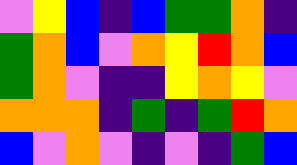[["violet", "yellow", "blue", "indigo", "blue", "green", "green", "orange", "indigo"], ["green", "orange", "blue", "violet", "orange", "yellow", "red", "orange", "blue"], ["green", "orange", "violet", "indigo", "indigo", "yellow", "orange", "yellow", "violet"], ["orange", "orange", "orange", "indigo", "green", "indigo", "green", "red", "orange"], ["blue", "violet", "orange", "violet", "indigo", "violet", "indigo", "green", "blue"]]